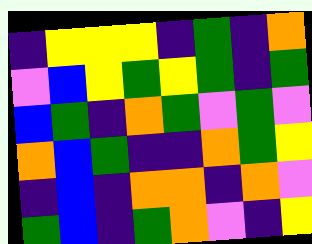[["indigo", "yellow", "yellow", "yellow", "indigo", "green", "indigo", "orange"], ["violet", "blue", "yellow", "green", "yellow", "green", "indigo", "green"], ["blue", "green", "indigo", "orange", "green", "violet", "green", "violet"], ["orange", "blue", "green", "indigo", "indigo", "orange", "green", "yellow"], ["indigo", "blue", "indigo", "orange", "orange", "indigo", "orange", "violet"], ["green", "blue", "indigo", "green", "orange", "violet", "indigo", "yellow"]]